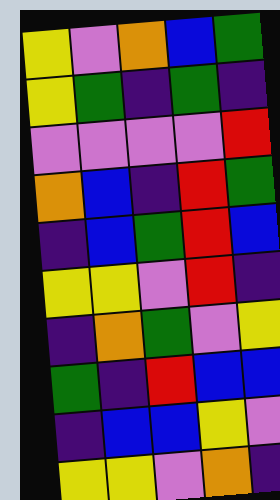[["yellow", "violet", "orange", "blue", "green"], ["yellow", "green", "indigo", "green", "indigo"], ["violet", "violet", "violet", "violet", "red"], ["orange", "blue", "indigo", "red", "green"], ["indigo", "blue", "green", "red", "blue"], ["yellow", "yellow", "violet", "red", "indigo"], ["indigo", "orange", "green", "violet", "yellow"], ["green", "indigo", "red", "blue", "blue"], ["indigo", "blue", "blue", "yellow", "violet"], ["yellow", "yellow", "violet", "orange", "indigo"]]